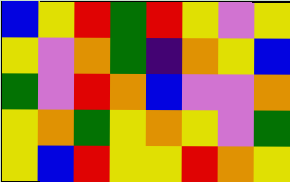[["blue", "yellow", "red", "green", "red", "yellow", "violet", "yellow"], ["yellow", "violet", "orange", "green", "indigo", "orange", "yellow", "blue"], ["green", "violet", "red", "orange", "blue", "violet", "violet", "orange"], ["yellow", "orange", "green", "yellow", "orange", "yellow", "violet", "green"], ["yellow", "blue", "red", "yellow", "yellow", "red", "orange", "yellow"]]